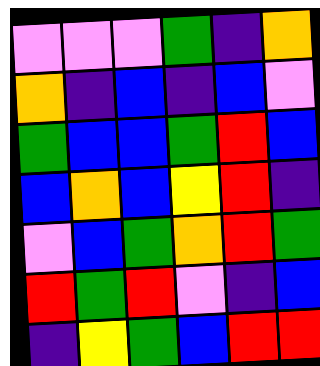[["violet", "violet", "violet", "green", "indigo", "orange"], ["orange", "indigo", "blue", "indigo", "blue", "violet"], ["green", "blue", "blue", "green", "red", "blue"], ["blue", "orange", "blue", "yellow", "red", "indigo"], ["violet", "blue", "green", "orange", "red", "green"], ["red", "green", "red", "violet", "indigo", "blue"], ["indigo", "yellow", "green", "blue", "red", "red"]]